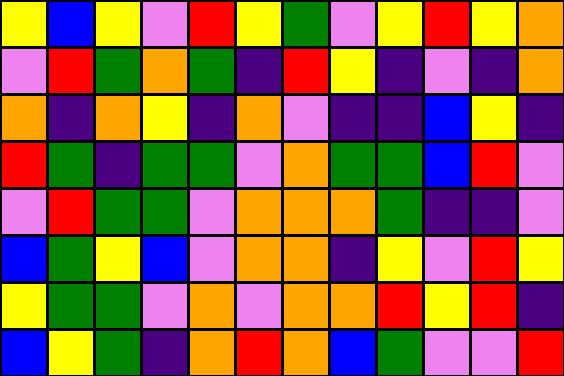[["yellow", "blue", "yellow", "violet", "red", "yellow", "green", "violet", "yellow", "red", "yellow", "orange"], ["violet", "red", "green", "orange", "green", "indigo", "red", "yellow", "indigo", "violet", "indigo", "orange"], ["orange", "indigo", "orange", "yellow", "indigo", "orange", "violet", "indigo", "indigo", "blue", "yellow", "indigo"], ["red", "green", "indigo", "green", "green", "violet", "orange", "green", "green", "blue", "red", "violet"], ["violet", "red", "green", "green", "violet", "orange", "orange", "orange", "green", "indigo", "indigo", "violet"], ["blue", "green", "yellow", "blue", "violet", "orange", "orange", "indigo", "yellow", "violet", "red", "yellow"], ["yellow", "green", "green", "violet", "orange", "violet", "orange", "orange", "red", "yellow", "red", "indigo"], ["blue", "yellow", "green", "indigo", "orange", "red", "orange", "blue", "green", "violet", "violet", "red"]]